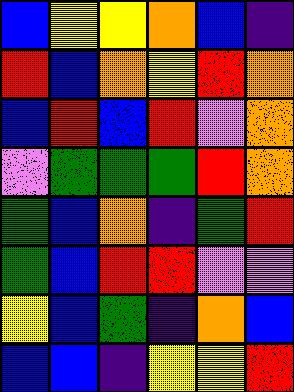[["blue", "yellow", "yellow", "orange", "blue", "indigo"], ["red", "blue", "orange", "yellow", "red", "orange"], ["blue", "red", "blue", "red", "violet", "orange"], ["violet", "green", "green", "green", "red", "orange"], ["green", "blue", "orange", "indigo", "green", "red"], ["green", "blue", "red", "red", "violet", "violet"], ["yellow", "blue", "green", "indigo", "orange", "blue"], ["blue", "blue", "indigo", "yellow", "yellow", "red"]]